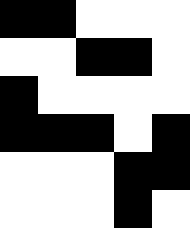[["black", "black", "white", "white", "white"], ["white", "white", "black", "black", "white"], ["black", "white", "white", "white", "white"], ["black", "black", "black", "white", "black"], ["white", "white", "white", "black", "black"], ["white", "white", "white", "black", "white"]]